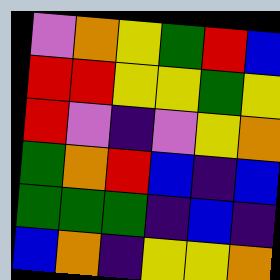[["violet", "orange", "yellow", "green", "red", "blue"], ["red", "red", "yellow", "yellow", "green", "yellow"], ["red", "violet", "indigo", "violet", "yellow", "orange"], ["green", "orange", "red", "blue", "indigo", "blue"], ["green", "green", "green", "indigo", "blue", "indigo"], ["blue", "orange", "indigo", "yellow", "yellow", "orange"]]